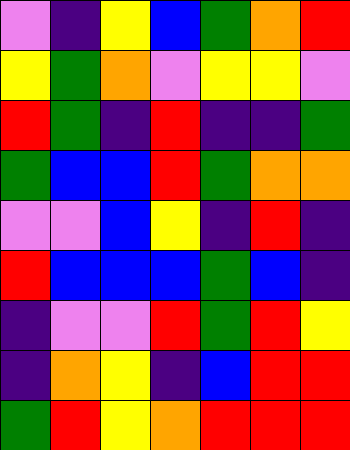[["violet", "indigo", "yellow", "blue", "green", "orange", "red"], ["yellow", "green", "orange", "violet", "yellow", "yellow", "violet"], ["red", "green", "indigo", "red", "indigo", "indigo", "green"], ["green", "blue", "blue", "red", "green", "orange", "orange"], ["violet", "violet", "blue", "yellow", "indigo", "red", "indigo"], ["red", "blue", "blue", "blue", "green", "blue", "indigo"], ["indigo", "violet", "violet", "red", "green", "red", "yellow"], ["indigo", "orange", "yellow", "indigo", "blue", "red", "red"], ["green", "red", "yellow", "orange", "red", "red", "red"]]